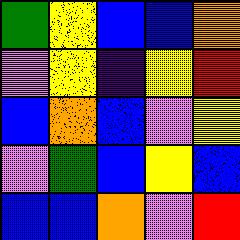[["green", "yellow", "blue", "blue", "orange"], ["violet", "yellow", "indigo", "yellow", "red"], ["blue", "orange", "blue", "violet", "yellow"], ["violet", "green", "blue", "yellow", "blue"], ["blue", "blue", "orange", "violet", "red"]]